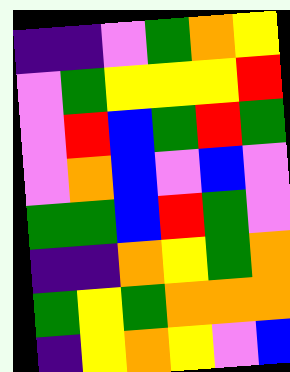[["indigo", "indigo", "violet", "green", "orange", "yellow"], ["violet", "green", "yellow", "yellow", "yellow", "red"], ["violet", "red", "blue", "green", "red", "green"], ["violet", "orange", "blue", "violet", "blue", "violet"], ["green", "green", "blue", "red", "green", "violet"], ["indigo", "indigo", "orange", "yellow", "green", "orange"], ["green", "yellow", "green", "orange", "orange", "orange"], ["indigo", "yellow", "orange", "yellow", "violet", "blue"]]